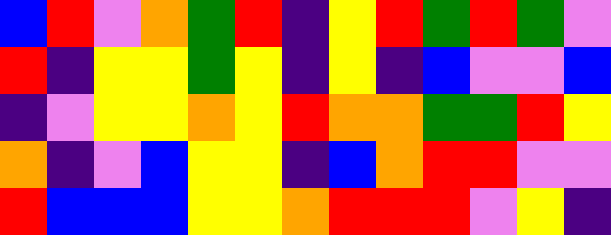[["blue", "red", "violet", "orange", "green", "red", "indigo", "yellow", "red", "green", "red", "green", "violet"], ["red", "indigo", "yellow", "yellow", "green", "yellow", "indigo", "yellow", "indigo", "blue", "violet", "violet", "blue"], ["indigo", "violet", "yellow", "yellow", "orange", "yellow", "red", "orange", "orange", "green", "green", "red", "yellow"], ["orange", "indigo", "violet", "blue", "yellow", "yellow", "indigo", "blue", "orange", "red", "red", "violet", "violet"], ["red", "blue", "blue", "blue", "yellow", "yellow", "orange", "red", "red", "red", "violet", "yellow", "indigo"]]